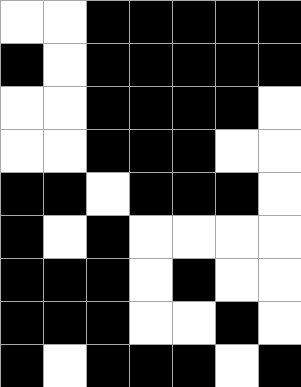[["white", "white", "black", "black", "black", "black", "black"], ["black", "white", "black", "black", "black", "black", "black"], ["white", "white", "black", "black", "black", "black", "white"], ["white", "white", "black", "black", "black", "white", "white"], ["black", "black", "white", "black", "black", "black", "white"], ["black", "white", "black", "white", "white", "white", "white"], ["black", "black", "black", "white", "black", "white", "white"], ["black", "black", "black", "white", "white", "black", "white"], ["black", "white", "black", "black", "black", "white", "black"]]